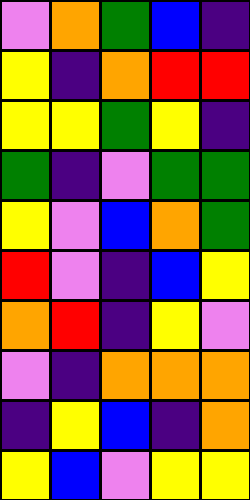[["violet", "orange", "green", "blue", "indigo"], ["yellow", "indigo", "orange", "red", "red"], ["yellow", "yellow", "green", "yellow", "indigo"], ["green", "indigo", "violet", "green", "green"], ["yellow", "violet", "blue", "orange", "green"], ["red", "violet", "indigo", "blue", "yellow"], ["orange", "red", "indigo", "yellow", "violet"], ["violet", "indigo", "orange", "orange", "orange"], ["indigo", "yellow", "blue", "indigo", "orange"], ["yellow", "blue", "violet", "yellow", "yellow"]]